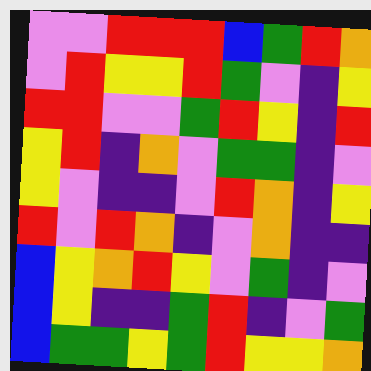[["violet", "violet", "red", "red", "red", "blue", "green", "red", "orange"], ["violet", "red", "yellow", "yellow", "red", "green", "violet", "indigo", "yellow"], ["red", "red", "violet", "violet", "green", "red", "yellow", "indigo", "red"], ["yellow", "red", "indigo", "orange", "violet", "green", "green", "indigo", "violet"], ["yellow", "violet", "indigo", "indigo", "violet", "red", "orange", "indigo", "yellow"], ["red", "violet", "red", "orange", "indigo", "violet", "orange", "indigo", "indigo"], ["blue", "yellow", "orange", "red", "yellow", "violet", "green", "indigo", "violet"], ["blue", "yellow", "indigo", "indigo", "green", "red", "indigo", "violet", "green"], ["blue", "green", "green", "yellow", "green", "red", "yellow", "yellow", "orange"]]